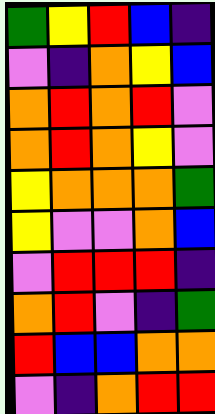[["green", "yellow", "red", "blue", "indigo"], ["violet", "indigo", "orange", "yellow", "blue"], ["orange", "red", "orange", "red", "violet"], ["orange", "red", "orange", "yellow", "violet"], ["yellow", "orange", "orange", "orange", "green"], ["yellow", "violet", "violet", "orange", "blue"], ["violet", "red", "red", "red", "indigo"], ["orange", "red", "violet", "indigo", "green"], ["red", "blue", "blue", "orange", "orange"], ["violet", "indigo", "orange", "red", "red"]]